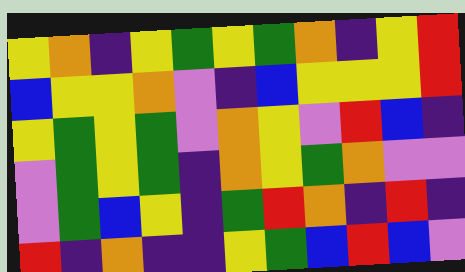[["yellow", "orange", "indigo", "yellow", "green", "yellow", "green", "orange", "indigo", "yellow", "red"], ["blue", "yellow", "yellow", "orange", "violet", "indigo", "blue", "yellow", "yellow", "yellow", "red"], ["yellow", "green", "yellow", "green", "violet", "orange", "yellow", "violet", "red", "blue", "indigo"], ["violet", "green", "yellow", "green", "indigo", "orange", "yellow", "green", "orange", "violet", "violet"], ["violet", "green", "blue", "yellow", "indigo", "green", "red", "orange", "indigo", "red", "indigo"], ["red", "indigo", "orange", "indigo", "indigo", "yellow", "green", "blue", "red", "blue", "violet"]]